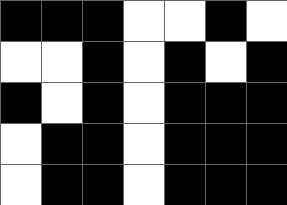[["black", "black", "black", "white", "white", "black", "white"], ["white", "white", "black", "white", "black", "white", "black"], ["black", "white", "black", "white", "black", "black", "black"], ["white", "black", "black", "white", "black", "black", "black"], ["white", "black", "black", "white", "black", "black", "black"]]